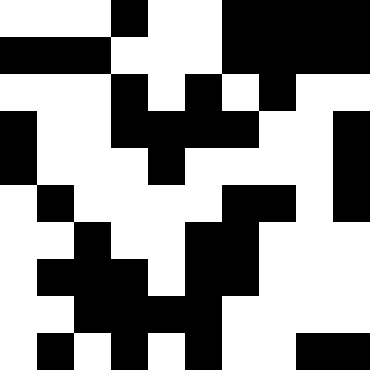[["white", "white", "white", "black", "white", "white", "black", "black", "black", "black"], ["black", "black", "black", "white", "white", "white", "black", "black", "black", "black"], ["white", "white", "white", "black", "white", "black", "white", "black", "white", "white"], ["black", "white", "white", "black", "black", "black", "black", "white", "white", "black"], ["black", "white", "white", "white", "black", "white", "white", "white", "white", "black"], ["white", "black", "white", "white", "white", "white", "black", "black", "white", "black"], ["white", "white", "black", "white", "white", "black", "black", "white", "white", "white"], ["white", "black", "black", "black", "white", "black", "black", "white", "white", "white"], ["white", "white", "black", "black", "black", "black", "white", "white", "white", "white"], ["white", "black", "white", "black", "white", "black", "white", "white", "black", "black"]]